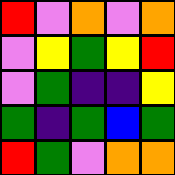[["red", "violet", "orange", "violet", "orange"], ["violet", "yellow", "green", "yellow", "red"], ["violet", "green", "indigo", "indigo", "yellow"], ["green", "indigo", "green", "blue", "green"], ["red", "green", "violet", "orange", "orange"]]